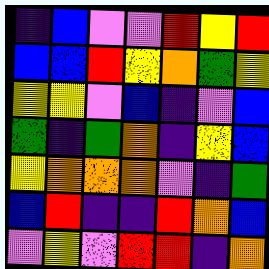[["indigo", "blue", "violet", "violet", "red", "yellow", "red"], ["blue", "blue", "red", "yellow", "orange", "green", "yellow"], ["yellow", "yellow", "violet", "blue", "indigo", "violet", "blue"], ["green", "indigo", "green", "orange", "indigo", "yellow", "blue"], ["yellow", "orange", "orange", "orange", "violet", "indigo", "green"], ["blue", "red", "indigo", "indigo", "red", "orange", "blue"], ["violet", "yellow", "violet", "red", "red", "indigo", "orange"]]